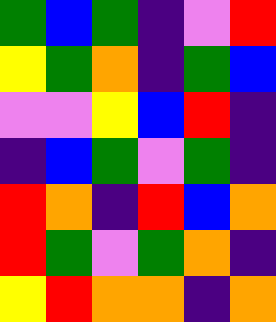[["green", "blue", "green", "indigo", "violet", "red"], ["yellow", "green", "orange", "indigo", "green", "blue"], ["violet", "violet", "yellow", "blue", "red", "indigo"], ["indigo", "blue", "green", "violet", "green", "indigo"], ["red", "orange", "indigo", "red", "blue", "orange"], ["red", "green", "violet", "green", "orange", "indigo"], ["yellow", "red", "orange", "orange", "indigo", "orange"]]